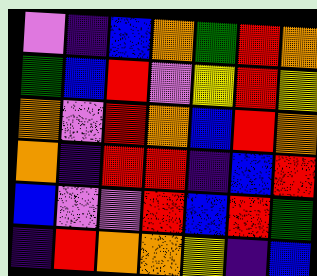[["violet", "indigo", "blue", "orange", "green", "red", "orange"], ["green", "blue", "red", "violet", "yellow", "red", "yellow"], ["orange", "violet", "red", "orange", "blue", "red", "orange"], ["orange", "indigo", "red", "red", "indigo", "blue", "red"], ["blue", "violet", "violet", "red", "blue", "red", "green"], ["indigo", "red", "orange", "orange", "yellow", "indigo", "blue"]]